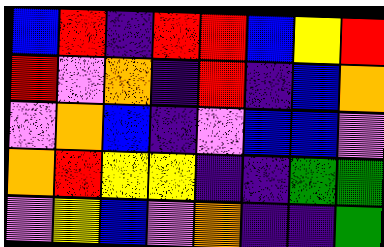[["blue", "red", "indigo", "red", "red", "blue", "yellow", "red"], ["red", "violet", "orange", "indigo", "red", "indigo", "blue", "orange"], ["violet", "orange", "blue", "indigo", "violet", "blue", "blue", "violet"], ["orange", "red", "yellow", "yellow", "indigo", "indigo", "green", "green"], ["violet", "yellow", "blue", "violet", "orange", "indigo", "indigo", "green"]]